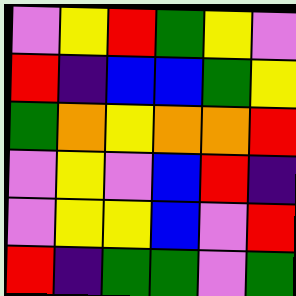[["violet", "yellow", "red", "green", "yellow", "violet"], ["red", "indigo", "blue", "blue", "green", "yellow"], ["green", "orange", "yellow", "orange", "orange", "red"], ["violet", "yellow", "violet", "blue", "red", "indigo"], ["violet", "yellow", "yellow", "blue", "violet", "red"], ["red", "indigo", "green", "green", "violet", "green"]]